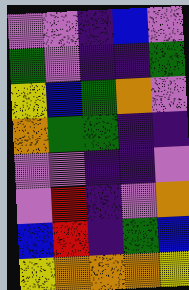[["violet", "violet", "indigo", "blue", "violet"], ["green", "violet", "indigo", "indigo", "green"], ["yellow", "blue", "green", "orange", "violet"], ["orange", "green", "green", "indigo", "indigo"], ["violet", "violet", "indigo", "indigo", "violet"], ["violet", "red", "indigo", "violet", "orange"], ["blue", "red", "indigo", "green", "blue"], ["yellow", "orange", "orange", "orange", "yellow"]]